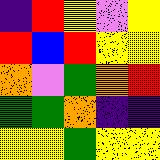[["indigo", "red", "yellow", "violet", "yellow"], ["red", "blue", "red", "yellow", "yellow"], ["orange", "violet", "green", "orange", "red"], ["green", "green", "orange", "indigo", "indigo"], ["yellow", "yellow", "green", "yellow", "yellow"]]